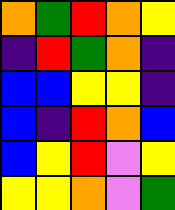[["orange", "green", "red", "orange", "yellow"], ["indigo", "red", "green", "orange", "indigo"], ["blue", "blue", "yellow", "yellow", "indigo"], ["blue", "indigo", "red", "orange", "blue"], ["blue", "yellow", "red", "violet", "yellow"], ["yellow", "yellow", "orange", "violet", "green"]]